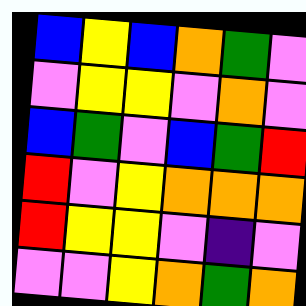[["blue", "yellow", "blue", "orange", "green", "violet"], ["violet", "yellow", "yellow", "violet", "orange", "violet"], ["blue", "green", "violet", "blue", "green", "red"], ["red", "violet", "yellow", "orange", "orange", "orange"], ["red", "yellow", "yellow", "violet", "indigo", "violet"], ["violet", "violet", "yellow", "orange", "green", "orange"]]